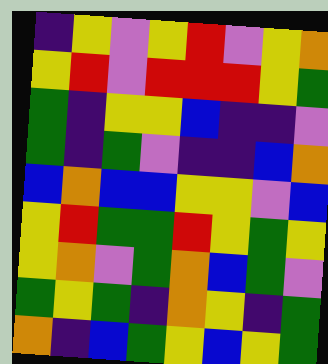[["indigo", "yellow", "violet", "yellow", "red", "violet", "yellow", "orange"], ["yellow", "red", "violet", "red", "red", "red", "yellow", "green"], ["green", "indigo", "yellow", "yellow", "blue", "indigo", "indigo", "violet"], ["green", "indigo", "green", "violet", "indigo", "indigo", "blue", "orange"], ["blue", "orange", "blue", "blue", "yellow", "yellow", "violet", "blue"], ["yellow", "red", "green", "green", "red", "yellow", "green", "yellow"], ["yellow", "orange", "violet", "green", "orange", "blue", "green", "violet"], ["green", "yellow", "green", "indigo", "orange", "yellow", "indigo", "green"], ["orange", "indigo", "blue", "green", "yellow", "blue", "yellow", "green"]]